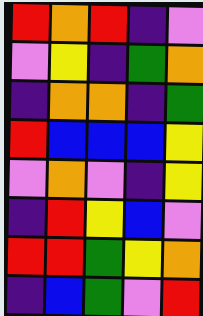[["red", "orange", "red", "indigo", "violet"], ["violet", "yellow", "indigo", "green", "orange"], ["indigo", "orange", "orange", "indigo", "green"], ["red", "blue", "blue", "blue", "yellow"], ["violet", "orange", "violet", "indigo", "yellow"], ["indigo", "red", "yellow", "blue", "violet"], ["red", "red", "green", "yellow", "orange"], ["indigo", "blue", "green", "violet", "red"]]